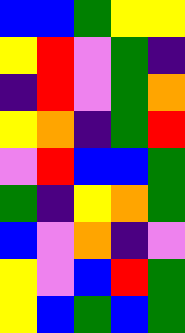[["blue", "blue", "green", "yellow", "yellow"], ["yellow", "red", "violet", "green", "indigo"], ["indigo", "red", "violet", "green", "orange"], ["yellow", "orange", "indigo", "green", "red"], ["violet", "red", "blue", "blue", "green"], ["green", "indigo", "yellow", "orange", "green"], ["blue", "violet", "orange", "indigo", "violet"], ["yellow", "violet", "blue", "red", "green"], ["yellow", "blue", "green", "blue", "green"]]